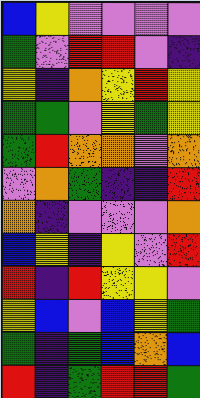[["blue", "yellow", "violet", "violet", "violet", "violet"], ["green", "violet", "red", "red", "violet", "indigo"], ["yellow", "indigo", "orange", "yellow", "red", "yellow"], ["green", "green", "violet", "yellow", "green", "yellow"], ["green", "red", "orange", "orange", "violet", "orange"], ["violet", "orange", "green", "indigo", "indigo", "red"], ["orange", "indigo", "violet", "violet", "violet", "orange"], ["blue", "yellow", "indigo", "yellow", "violet", "red"], ["red", "indigo", "red", "yellow", "yellow", "violet"], ["yellow", "blue", "violet", "blue", "yellow", "green"], ["green", "indigo", "green", "blue", "orange", "blue"], ["red", "indigo", "green", "red", "red", "green"]]